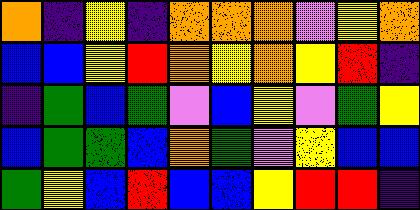[["orange", "indigo", "yellow", "indigo", "orange", "orange", "orange", "violet", "yellow", "orange"], ["blue", "blue", "yellow", "red", "orange", "yellow", "orange", "yellow", "red", "indigo"], ["indigo", "green", "blue", "green", "violet", "blue", "yellow", "violet", "green", "yellow"], ["blue", "green", "green", "blue", "orange", "green", "violet", "yellow", "blue", "blue"], ["green", "yellow", "blue", "red", "blue", "blue", "yellow", "red", "red", "indigo"]]